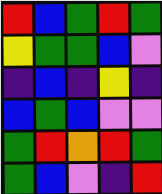[["red", "blue", "green", "red", "green"], ["yellow", "green", "green", "blue", "violet"], ["indigo", "blue", "indigo", "yellow", "indigo"], ["blue", "green", "blue", "violet", "violet"], ["green", "red", "orange", "red", "green"], ["green", "blue", "violet", "indigo", "red"]]